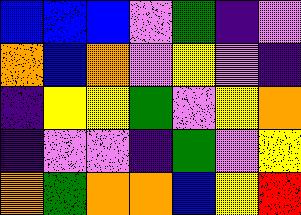[["blue", "blue", "blue", "violet", "green", "indigo", "violet"], ["orange", "blue", "orange", "violet", "yellow", "violet", "indigo"], ["indigo", "yellow", "yellow", "green", "violet", "yellow", "orange"], ["indigo", "violet", "violet", "indigo", "green", "violet", "yellow"], ["orange", "green", "orange", "orange", "blue", "yellow", "red"]]